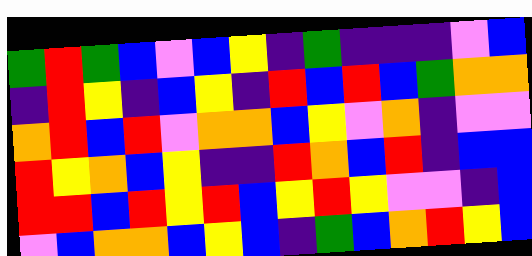[["green", "red", "green", "blue", "violet", "blue", "yellow", "indigo", "green", "indigo", "indigo", "indigo", "violet", "blue"], ["indigo", "red", "yellow", "indigo", "blue", "yellow", "indigo", "red", "blue", "red", "blue", "green", "orange", "orange"], ["orange", "red", "blue", "red", "violet", "orange", "orange", "blue", "yellow", "violet", "orange", "indigo", "violet", "violet"], ["red", "yellow", "orange", "blue", "yellow", "indigo", "indigo", "red", "orange", "blue", "red", "indigo", "blue", "blue"], ["red", "red", "blue", "red", "yellow", "red", "blue", "yellow", "red", "yellow", "violet", "violet", "indigo", "blue"], ["violet", "blue", "orange", "orange", "blue", "yellow", "blue", "indigo", "green", "blue", "orange", "red", "yellow", "blue"]]